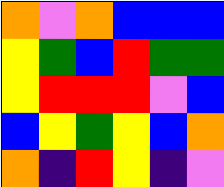[["orange", "violet", "orange", "blue", "blue", "blue"], ["yellow", "green", "blue", "red", "green", "green"], ["yellow", "red", "red", "red", "violet", "blue"], ["blue", "yellow", "green", "yellow", "blue", "orange"], ["orange", "indigo", "red", "yellow", "indigo", "violet"]]